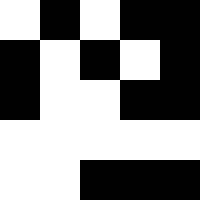[["white", "black", "white", "black", "black"], ["black", "white", "black", "white", "black"], ["black", "white", "white", "black", "black"], ["white", "white", "white", "white", "white"], ["white", "white", "black", "black", "black"]]